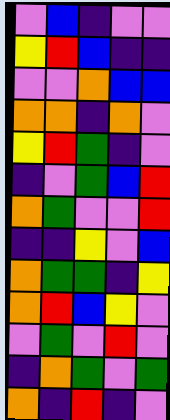[["violet", "blue", "indigo", "violet", "violet"], ["yellow", "red", "blue", "indigo", "indigo"], ["violet", "violet", "orange", "blue", "blue"], ["orange", "orange", "indigo", "orange", "violet"], ["yellow", "red", "green", "indigo", "violet"], ["indigo", "violet", "green", "blue", "red"], ["orange", "green", "violet", "violet", "red"], ["indigo", "indigo", "yellow", "violet", "blue"], ["orange", "green", "green", "indigo", "yellow"], ["orange", "red", "blue", "yellow", "violet"], ["violet", "green", "violet", "red", "violet"], ["indigo", "orange", "green", "violet", "green"], ["orange", "indigo", "red", "indigo", "violet"]]